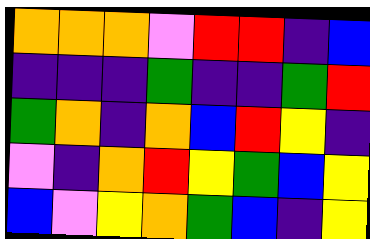[["orange", "orange", "orange", "violet", "red", "red", "indigo", "blue"], ["indigo", "indigo", "indigo", "green", "indigo", "indigo", "green", "red"], ["green", "orange", "indigo", "orange", "blue", "red", "yellow", "indigo"], ["violet", "indigo", "orange", "red", "yellow", "green", "blue", "yellow"], ["blue", "violet", "yellow", "orange", "green", "blue", "indigo", "yellow"]]